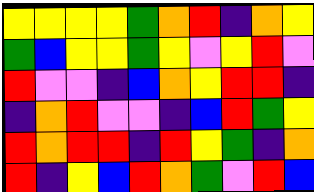[["yellow", "yellow", "yellow", "yellow", "green", "orange", "red", "indigo", "orange", "yellow"], ["green", "blue", "yellow", "yellow", "green", "yellow", "violet", "yellow", "red", "violet"], ["red", "violet", "violet", "indigo", "blue", "orange", "yellow", "red", "red", "indigo"], ["indigo", "orange", "red", "violet", "violet", "indigo", "blue", "red", "green", "yellow"], ["red", "orange", "red", "red", "indigo", "red", "yellow", "green", "indigo", "orange"], ["red", "indigo", "yellow", "blue", "red", "orange", "green", "violet", "red", "blue"]]